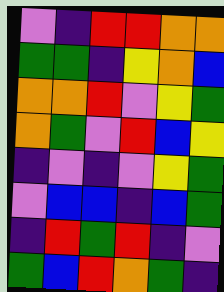[["violet", "indigo", "red", "red", "orange", "orange"], ["green", "green", "indigo", "yellow", "orange", "blue"], ["orange", "orange", "red", "violet", "yellow", "green"], ["orange", "green", "violet", "red", "blue", "yellow"], ["indigo", "violet", "indigo", "violet", "yellow", "green"], ["violet", "blue", "blue", "indigo", "blue", "green"], ["indigo", "red", "green", "red", "indigo", "violet"], ["green", "blue", "red", "orange", "green", "indigo"]]